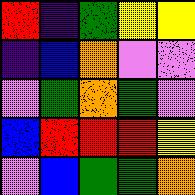[["red", "indigo", "green", "yellow", "yellow"], ["indigo", "blue", "orange", "violet", "violet"], ["violet", "green", "orange", "green", "violet"], ["blue", "red", "red", "red", "yellow"], ["violet", "blue", "green", "green", "orange"]]